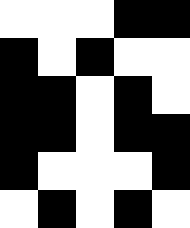[["white", "white", "white", "black", "black"], ["black", "white", "black", "white", "white"], ["black", "black", "white", "black", "white"], ["black", "black", "white", "black", "black"], ["black", "white", "white", "white", "black"], ["white", "black", "white", "black", "white"]]